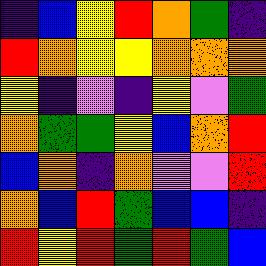[["indigo", "blue", "yellow", "red", "orange", "green", "indigo"], ["red", "orange", "yellow", "yellow", "orange", "orange", "orange"], ["yellow", "indigo", "violet", "indigo", "yellow", "violet", "green"], ["orange", "green", "green", "yellow", "blue", "orange", "red"], ["blue", "orange", "indigo", "orange", "violet", "violet", "red"], ["orange", "blue", "red", "green", "blue", "blue", "indigo"], ["red", "yellow", "red", "green", "red", "green", "blue"]]